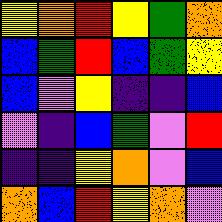[["yellow", "orange", "red", "yellow", "green", "orange"], ["blue", "green", "red", "blue", "green", "yellow"], ["blue", "violet", "yellow", "indigo", "indigo", "blue"], ["violet", "indigo", "blue", "green", "violet", "red"], ["indigo", "indigo", "yellow", "orange", "violet", "blue"], ["orange", "blue", "red", "yellow", "orange", "violet"]]